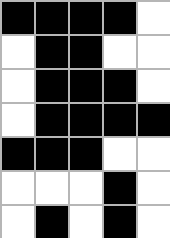[["black", "black", "black", "black", "white"], ["white", "black", "black", "white", "white"], ["white", "black", "black", "black", "white"], ["white", "black", "black", "black", "black"], ["black", "black", "black", "white", "white"], ["white", "white", "white", "black", "white"], ["white", "black", "white", "black", "white"]]